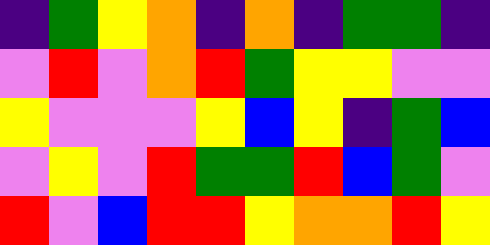[["indigo", "green", "yellow", "orange", "indigo", "orange", "indigo", "green", "green", "indigo"], ["violet", "red", "violet", "orange", "red", "green", "yellow", "yellow", "violet", "violet"], ["yellow", "violet", "violet", "violet", "yellow", "blue", "yellow", "indigo", "green", "blue"], ["violet", "yellow", "violet", "red", "green", "green", "red", "blue", "green", "violet"], ["red", "violet", "blue", "red", "red", "yellow", "orange", "orange", "red", "yellow"]]